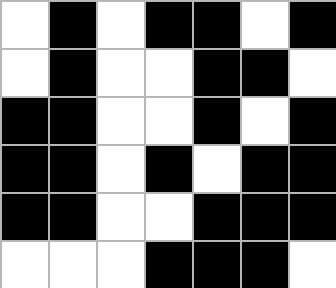[["white", "black", "white", "black", "black", "white", "black"], ["white", "black", "white", "white", "black", "black", "white"], ["black", "black", "white", "white", "black", "white", "black"], ["black", "black", "white", "black", "white", "black", "black"], ["black", "black", "white", "white", "black", "black", "black"], ["white", "white", "white", "black", "black", "black", "white"]]